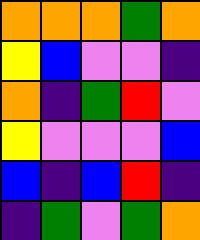[["orange", "orange", "orange", "green", "orange"], ["yellow", "blue", "violet", "violet", "indigo"], ["orange", "indigo", "green", "red", "violet"], ["yellow", "violet", "violet", "violet", "blue"], ["blue", "indigo", "blue", "red", "indigo"], ["indigo", "green", "violet", "green", "orange"]]